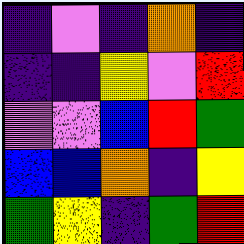[["indigo", "violet", "indigo", "orange", "indigo"], ["indigo", "indigo", "yellow", "violet", "red"], ["violet", "violet", "blue", "red", "green"], ["blue", "blue", "orange", "indigo", "yellow"], ["green", "yellow", "indigo", "green", "red"]]